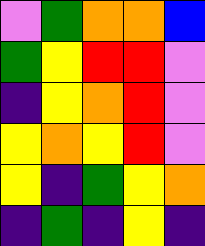[["violet", "green", "orange", "orange", "blue"], ["green", "yellow", "red", "red", "violet"], ["indigo", "yellow", "orange", "red", "violet"], ["yellow", "orange", "yellow", "red", "violet"], ["yellow", "indigo", "green", "yellow", "orange"], ["indigo", "green", "indigo", "yellow", "indigo"]]